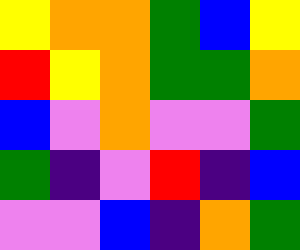[["yellow", "orange", "orange", "green", "blue", "yellow"], ["red", "yellow", "orange", "green", "green", "orange"], ["blue", "violet", "orange", "violet", "violet", "green"], ["green", "indigo", "violet", "red", "indigo", "blue"], ["violet", "violet", "blue", "indigo", "orange", "green"]]